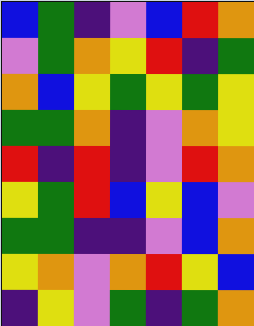[["blue", "green", "indigo", "violet", "blue", "red", "orange"], ["violet", "green", "orange", "yellow", "red", "indigo", "green"], ["orange", "blue", "yellow", "green", "yellow", "green", "yellow"], ["green", "green", "orange", "indigo", "violet", "orange", "yellow"], ["red", "indigo", "red", "indigo", "violet", "red", "orange"], ["yellow", "green", "red", "blue", "yellow", "blue", "violet"], ["green", "green", "indigo", "indigo", "violet", "blue", "orange"], ["yellow", "orange", "violet", "orange", "red", "yellow", "blue"], ["indigo", "yellow", "violet", "green", "indigo", "green", "orange"]]